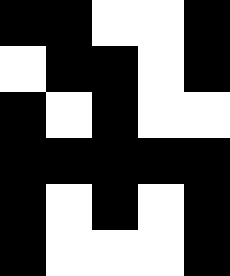[["black", "black", "white", "white", "black"], ["white", "black", "black", "white", "black"], ["black", "white", "black", "white", "white"], ["black", "black", "black", "black", "black"], ["black", "white", "black", "white", "black"], ["black", "white", "white", "white", "black"]]